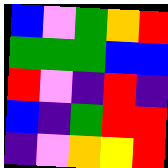[["blue", "violet", "green", "orange", "red"], ["green", "green", "green", "blue", "blue"], ["red", "violet", "indigo", "red", "indigo"], ["blue", "indigo", "green", "red", "red"], ["indigo", "violet", "orange", "yellow", "red"]]